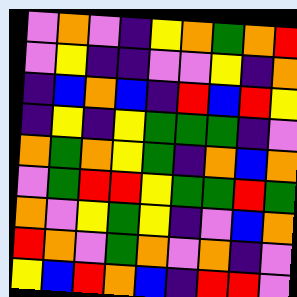[["violet", "orange", "violet", "indigo", "yellow", "orange", "green", "orange", "red"], ["violet", "yellow", "indigo", "indigo", "violet", "violet", "yellow", "indigo", "orange"], ["indigo", "blue", "orange", "blue", "indigo", "red", "blue", "red", "yellow"], ["indigo", "yellow", "indigo", "yellow", "green", "green", "green", "indigo", "violet"], ["orange", "green", "orange", "yellow", "green", "indigo", "orange", "blue", "orange"], ["violet", "green", "red", "red", "yellow", "green", "green", "red", "green"], ["orange", "violet", "yellow", "green", "yellow", "indigo", "violet", "blue", "orange"], ["red", "orange", "violet", "green", "orange", "violet", "orange", "indigo", "violet"], ["yellow", "blue", "red", "orange", "blue", "indigo", "red", "red", "violet"]]